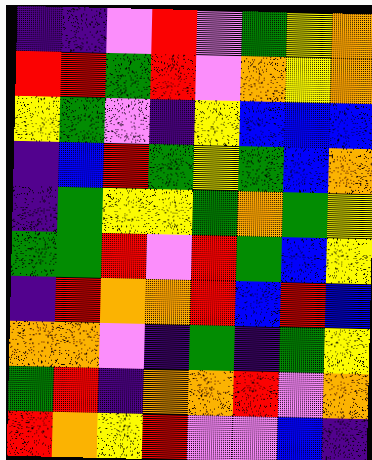[["indigo", "indigo", "violet", "red", "violet", "green", "yellow", "orange"], ["red", "red", "green", "red", "violet", "orange", "yellow", "orange"], ["yellow", "green", "violet", "indigo", "yellow", "blue", "blue", "blue"], ["indigo", "blue", "red", "green", "yellow", "green", "blue", "orange"], ["indigo", "green", "yellow", "yellow", "green", "orange", "green", "yellow"], ["green", "green", "red", "violet", "red", "green", "blue", "yellow"], ["indigo", "red", "orange", "orange", "red", "blue", "red", "blue"], ["orange", "orange", "violet", "indigo", "green", "indigo", "green", "yellow"], ["green", "red", "indigo", "orange", "orange", "red", "violet", "orange"], ["red", "orange", "yellow", "red", "violet", "violet", "blue", "indigo"]]